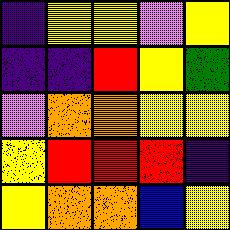[["indigo", "yellow", "yellow", "violet", "yellow"], ["indigo", "indigo", "red", "yellow", "green"], ["violet", "orange", "orange", "yellow", "yellow"], ["yellow", "red", "red", "red", "indigo"], ["yellow", "orange", "orange", "blue", "yellow"]]